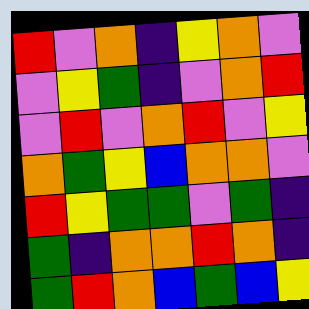[["red", "violet", "orange", "indigo", "yellow", "orange", "violet"], ["violet", "yellow", "green", "indigo", "violet", "orange", "red"], ["violet", "red", "violet", "orange", "red", "violet", "yellow"], ["orange", "green", "yellow", "blue", "orange", "orange", "violet"], ["red", "yellow", "green", "green", "violet", "green", "indigo"], ["green", "indigo", "orange", "orange", "red", "orange", "indigo"], ["green", "red", "orange", "blue", "green", "blue", "yellow"]]